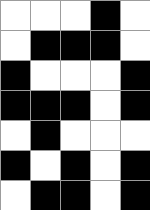[["white", "white", "white", "black", "white"], ["white", "black", "black", "black", "white"], ["black", "white", "white", "white", "black"], ["black", "black", "black", "white", "black"], ["white", "black", "white", "white", "white"], ["black", "white", "black", "white", "black"], ["white", "black", "black", "white", "black"]]